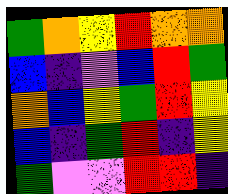[["green", "orange", "yellow", "red", "orange", "orange"], ["blue", "indigo", "violet", "blue", "red", "green"], ["orange", "blue", "yellow", "green", "red", "yellow"], ["blue", "indigo", "green", "red", "indigo", "yellow"], ["green", "violet", "violet", "red", "red", "indigo"]]